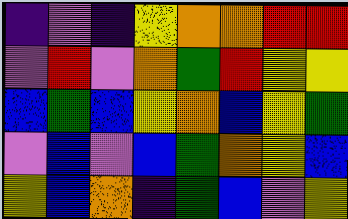[["indigo", "violet", "indigo", "yellow", "orange", "orange", "red", "red"], ["violet", "red", "violet", "orange", "green", "red", "yellow", "yellow"], ["blue", "green", "blue", "yellow", "orange", "blue", "yellow", "green"], ["violet", "blue", "violet", "blue", "green", "orange", "yellow", "blue"], ["yellow", "blue", "orange", "indigo", "green", "blue", "violet", "yellow"]]